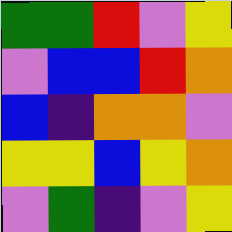[["green", "green", "red", "violet", "yellow"], ["violet", "blue", "blue", "red", "orange"], ["blue", "indigo", "orange", "orange", "violet"], ["yellow", "yellow", "blue", "yellow", "orange"], ["violet", "green", "indigo", "violet", "yellow"]]